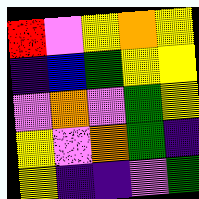[["red", "violet", "yellow", "orange", "yellow"], ["indigo", "blue", "green", "yellow", "yellow"], ["violet", "orange", "violet", "green", "yellow"], ["yellow", "violet", "orange", "green", "indigo"], ["yellow", "indigo", "indigo", "violet", "green"]]